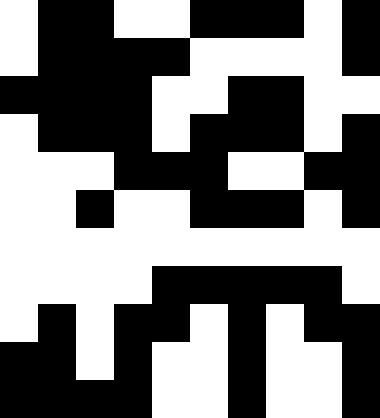[["white", "black", "black", "white", "white", "black", "black", "black", "white", "black"], ["white", "black", "black", "black", "black", "white", "white", "white", "white", "black"], ["black", "black", "black", "black", "white", "white", "black", "black", "white", "white"], ["white", "black", "black", "black", "white", "black", "black", "black", "white", "black"], ["white", "white", "white", "black", "black", "black", "white", "white", "black", "black"], ["white", "white", "black", "white", "white", "black", "black", "black", "white", "black"], ["white", "white", "white", "white", "white", "white", "white", "white", "white", "white"], ["white", "white", "white", "white", "black", "black", "black", "black", "black", "white"], ["white", "black", "white", "black", "black", "white", "black", "white", "black", "black"], ["black", "black", "white", "black", "white", "white", "black", "white", "white", "black"], ["black", "black", "black", "black", "white", "white", "black", "white", "white", "black"]]